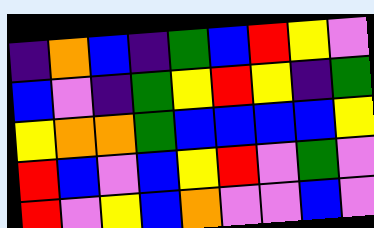[["indigo", "orange", "blue", "indigo", "green", "blue", "red", "yellow", "violet"], ["blue", "violet", "indigo", "green", "yellow", "red", "yellow", "indigo", "green"], ["yellow", "orange", "orange", "green", "blue", "blue", "blue", "blue", "yellow"], ["red", "blue", "violet", "blue", "yellow", "red", "violet", "green", "violet"], ["red", "violet", "yellow", "blue", "orange", "violet", "violet", "blue", "violet"]]